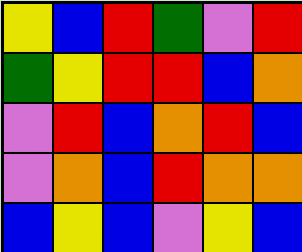[["yellow", "blue", "red", "green", "violet", "red"], ["green", "yellow", "red", "red", "blue", "orange"], ["violet", "red", "blue", "orange", "red", "blue"], ["violet", "orange", "blue", "red", "orange", "orange"], ["blue", "yellow", "blue", "violet", "yellow", "blue"]]